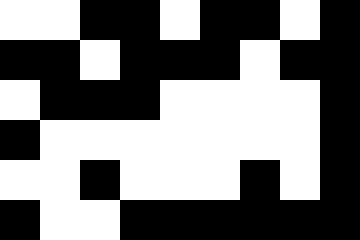[["white", "white", "black", "black", "white", "black", "black", "white", "black"], ["black", "black", "white", "black", "black", "black", "white", "black", "black"], ["white", "black", "black", "black", "white", "white", "white", "white", "black"], ["black", "white", "white", "white", "white", "white", "white", "white", "black"], ["white", "white", "black", "white", "white", "white", "black", "white", "black"], ["black", "white", "white", "black", "black", "black", "black", "black", "black"]]